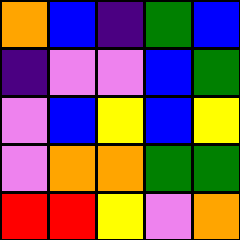[["orange", "blue", "indigo", "green", "blue"], ["indigo", "violet", "violet", "blue", "green"], ["violet", "blue", "yellow", "blue", "yellow"], ["violet", "orange", "orange", "green", "green"], ["red", "red", "yellow", "violet", "orange"]]